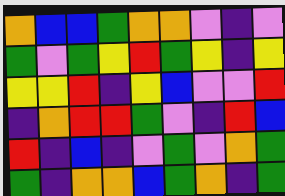[["orange", "blue", "blue", "green", "orange", "orange", "violet", "indigo", "violet"], ["green", "violet", "green", "yellow", "red", "green", "yellow", "indigo", "yellow"], ["yellow", "yellow", "red", "indigo", "yellow", "blue", "violet", "violet", "red"], ["indigo", "orange", "red", "red", "green", "violet", "indigo", "red", "blue"], ["red", "indigo", "blue", "indigo", "violet", "green", "violet", "orange", "green"], ["green", "indigo", "orange", "orange", "blue", "green", "orange", "indigo", "green"]]